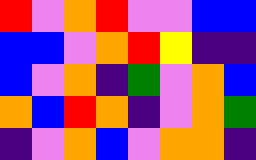[["red", "violet", "orange", "red", "violet", "violet", "blue", "blue"], ["blue", "blue", "violet", "orange", "red", "yellow", "indigo", "indigo"], ["blue", "violet", "orange", "indigo", "green", "violet", "orange", "blue"], ["orange", "blue", "red", "orange", "indigo", "violet", "orange", "green"], ["indigo", "violet", "orange", "blue", "violet", "orange", "orange", "indigo"]]